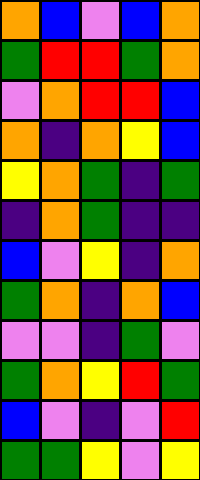[["orange", "blue", "violet", "blue", "orange"], ["green", "red", "red", "green", "orange"], ["violet", "orange", "red", "red", "blue"], ["orange", "indigo", "orange", "yellow", "blue"], ["yellow", "orange", "green", "indigo", "green"], ["indigo", "orange", "green", "indigo", "indigo"], ["blue", "violet", "yellow", "indigo", "orange"], ["green", "orange", "indigo", "orange", "blue"], ["violet", "violet", "indigo", "green", "violet"], ["green", "orange", "yellow", "red", "green"], ["blue", "violet", "indigo", "violet", "red"], ["green", "green", "yellow", "violet", "yellow"]]